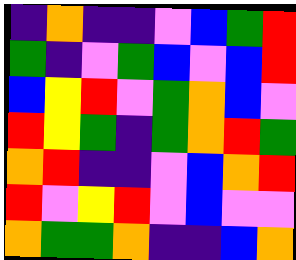[["indigo", "orange", "indigo", "indigo", "violet", "blue", "green", "red"], ["green", "indigo", "violet", "green", "blue", "violet", "blue", "red"], ["blue", "yellow", "red", "violet", "green", "orange", "blue", "violet"], ["red", "yellow", "green", "indigo", "green", "orange", "red", "green"], ["orange", "red", "indigo", "indigo", "violet", "blue", "orange", "red"], ["red", "violet", "yellow", "red", "violet", "blue", "violet", "violet"], ["orange", "green", "green", "orange", "indigo", "indigo", "blue", "orange"]]